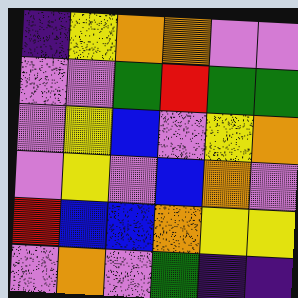[["indigo", "yellow", "orange", "orange", "violet", "violet"], ["violet", "violet", "green", "red", "green", "green"], ["violet", "yellow", "blue", "violet", "yellow", "orange"], ["violet", "yellow", "violet", "blue", "orange", "violet"], ["red", "blue", "blue", "orange", "yellow", "yellow"], ["violet", "orange", "violet", "green", "indigo", "indigo"]]